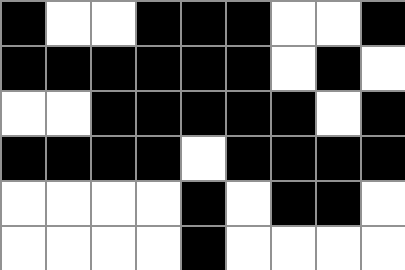[["black", "white", "white", "black", "black", "black", "white", "white", "black"], ["black", "black", "black", "black", "black", "black", "white", "black", "white"], ["white", "white", "black", "black", "black", "black", "black", "white", "black"], ["black", "black", "black", "black", "white", "black", "black", "black", "black"], ["white", "white", "white", "white", "black", "white", "black", "black", "white"], ["white", "white", "white", "white", "black", "white", "white", "white", "white"]]